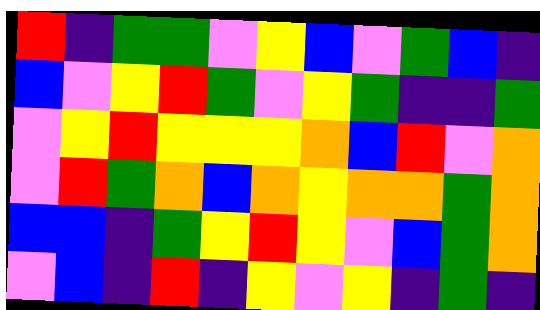[["red", "indigo", "green", "green", "violet", "yellow", "blue", "violet", "green", "blue", "indigo"], ["blue", "violet", "yellow", "red", "green", "violet", "yellow", "green", "indigo", "indigo", "green"], ["violet", "yellow", "red", "yellow", "yellow", "yellow", "orange", "blue", "red", "violet", "orange"], ["violet", "red", "green", "orange", "blue", "orange", "yellow", "orange", "orange", "green", "orange"], ["blue", "blue", "indigo", "green", "yellow", "red", "yellow", "violet", "blue", "green", "orange"], ["violet", "blue", "indigo", "red", "indigo", "yellow", "violet", "yellow", "indigo", "green", "indigo"]]